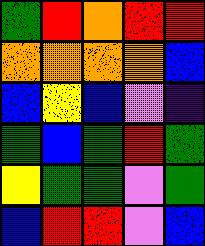[["green", "red", "orange", "red", "red"], ["orange", "orange", "orange", "orange", "blue"], ["blue", "yellow", "blue", "violet", "indigo"], ["green", "blue", "green", "red", "green"], ["yellow", "green", "green", "violet", "green"], ["blue", "red", "red", "violet", "blue"]]